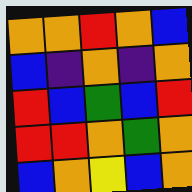[["orange", "orange", "red", "orange", "blue"], ["blue", "indigo", "orange", "indigo", "orange"], ["red", "blue", "green", "blue", "red"], ["red", "red", "orange", "green", "orange"], ["blue", "orange", "yellow", "blue", "orange"]]